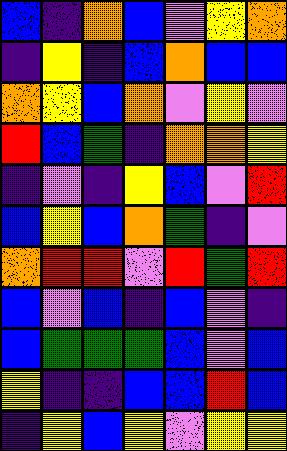[["blue", "indigo", "orange", "blue", "violet", "yellow", "orange"], ["indigo", "yellow", "indigo", "blue", "orange", "blue", "blue"], ["orange", "yellow", "blue", "orange", "violet", "yellow", "violet"], ["red", "blue", "green", "indigo", "orange", "orange", "yellow"], ["indigo", "violet", "indigo", "yellow", "blue", "violet", "red"], ["blue", "yellow", "blue", "orange", "green", "indigo", "violet"], ["orange", "red", "red", "violet", "red", "green", "red"], ["blue", "violet", "blue", "indigo", "blue", "violet", "indigo"], ["blue", "green", "green", "green", "blue", "violet", "blue"], ["yellow", "indigo", "indigo", "blue", "blue", "red", "blue"], ["indigo", "yellow", "blue", "yellow", "violet", "yellow", "yellow"]]